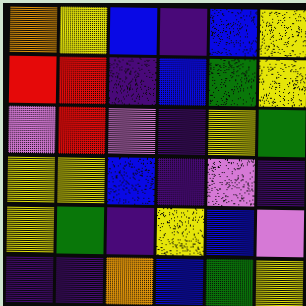[["orange", "yellow", "blue", "indigo", "blue", "yellow"], ["red", "red", "indigo", "blue", "green", "yellow"], ["violet", "red", "violet", "indigo", "yellow", "green"], ["yellow", "yellow", "blue", "indigo", "violet", "indigo"], ["yellow", "green", "indigo", "yellow", "blue", "violet"], ["indigo", "indigo", "orange", "blue", "green", "yellow"]]